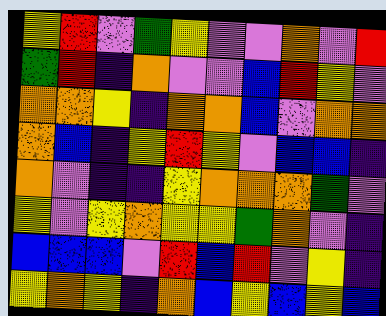[["yellow", "red", "violet", "green", "yellow", "violet", "violet", "orange", "violet", "red"], ["green", "red", "indigo", "orange", "violet", "violet", "blue", "red", "yellow", "violet"], ["orange", "orange", "yellow", "indigo", "orange", "orange", "blue", "violet", "orange", "orange"], ["orange", "blue", "indigo", "yellow", "red", "yellow", "violet", "blue", "blue", "indigo"], ["orange", "violet", "indigo", "indigo", "yellow", "orange", "orange", "orange", "green", "violet"], ["yellow", "violet", "yellow", "orange", "yellow", "yellow", "green", "orange", "violet", "indigo"], ["blue", "blue", "blue", "violet", "red", "blue", "red", "violet", "yellow", "indigo"], ["yellow", "orange", "yellow", "indigo", "orange", "blue", "yellow", "blue", "yellow", "blue"]]